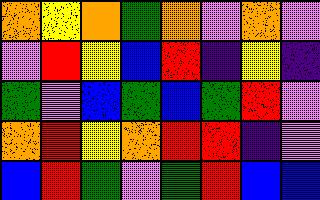[["orange", "yellow", "orange", "green", "orange", "violet", "orange", "violet"], ["violet", "red", "yellow", "blue", "red", "indigo", "yellow", "indigo"], ["green", "violet", "blue", "green", "blue", "green", "red", "violet"], ["orange", "red", "yellow", "orange", "red", "red", "indigo", "violet"], ["blue", "red", "green", "violet", "green", "red", "blue", "blue"]]